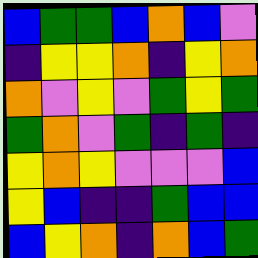[["blue", "green", "green", "blue", "orange", "blue", "violet"], ["indigo", "yellow", "yellow", "orange", "indigo", "yellow", "orange"], ["orange", "violet", "yellow", "violet", "green", "yellow", "green"], ["green", "orange", "violet", "green", "indigo", "green", "indigo"], ["yellow", "orange", "yellow", "violet", "violet", "violet", "blue"], ["yellow", "blue", "indigo", "indigo", "green", "blue", "blue"], ["blue", "yellow", "orange", "indigo", "orange", "blue", "green"]]